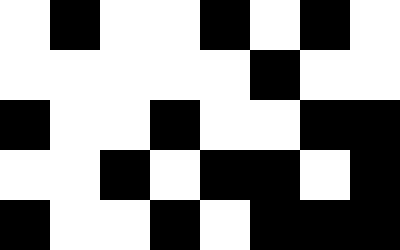[["white", "black", "white", "white", "black", "white", "black", "white"], ["white", "white", "white", "white", "white", "black", "white", "white"], ["black", "white", "white", "black", "white", "white", "black", "black"], ["white", "white", "black", "white", "black", "black", "white", "black"], ["black", "white", "white", "black", "white", "black", "black", "black"]]